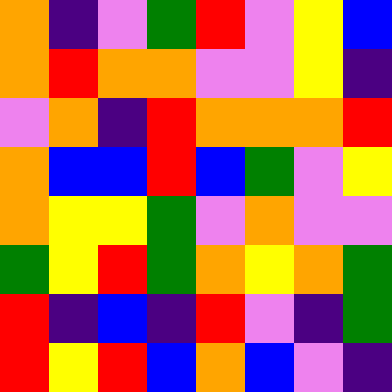[["orange", "indigo", "violet", "green", "red", "violet", "yellow", "blue"], ["orange", "red", "orange", "orange", "violet", "violet", "yellow", "indigo"], ["violet", "orange", "indigo", "red", "orange", "orange", "orange", "red"], ["orange", "blue", "blue", "red", "blue", "green", "violet", "yellow"], ["orange", "yellow", "yellow", "green", "violet", "orange", "violet", "violet"], ["green", "yellow", "red", "green", "orange", "yellow", "orange", "green"], ["red", "indigo", "blue", "indigo", "red", "violet", "indigo", "green"], ["red", "yellow", "red", "blue", "orange", "blue", "violet", "indigo"]]